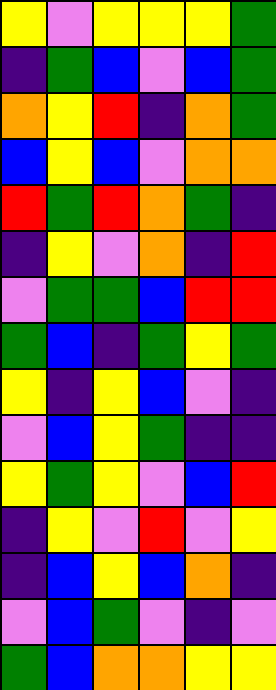[["yellow", "violet", "yellow", "yellow", "yellow", "green"], ["indigo", "green", "blue", "violet", "blue", "green"], ["orange", "yellow", "red", "indigo", "orange", "green"], ["blue", "yellow", "blue", "violet", "orange", "orange"], ["red", "green", "red", "orange", "green", "indigo"], ["indigo", "yellow", "violet", "orange", "indigo", "red"], ["violet", "green", "green", "blue", "red", "red"], ["green", "blue", "indigo", "green", "yellow", "green"], ["yellow", "indigo", "yellow", "blue", "violet", "indigo"], ["violet", "blue", "yellow", "green", "indigo", "indigo"], ["yellow", "green", "yellow", "violet", "blue", "red"], ["indigo", "yellow", "violet", "red", "violet", "yellow"], ["indigo", "blue", "yellow", "blue", "orange", "indigo"], ["violet", "blue", "green", "violet", "indigo", "violet"], ["green", "blue", "orange", "orange", "yellow", "yellow"]]